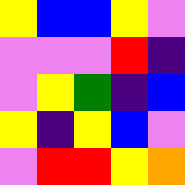[["yellow", "blue", "blue", "yellow", "violet"], ["violet", "violet", "violet", "red", "indigo"], ["violet", "yellow", "green", "indigo", "blue"], ["yellow", "indigo", "yellow", "blue", "violet"], ["violet", "red", "red", "yellow", "orange"]]